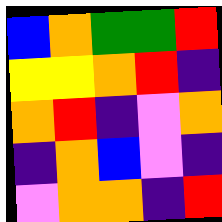[["blue", "orange", "green", "green", "red"], ["yellow", "yellow", "orange", "red", "indigo"], ["orange", "red", "indigo", "violet", "orange"], ["indigo", "orange", "blue", "violet", "indigo"], ["violet", "orange", "orange", "indigo", "red"]]